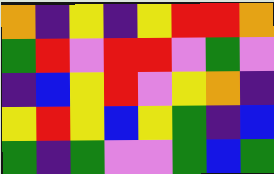[["orange", "indigo", "yellow", "indigo", "yellow", "red", "red", "orange"], ["green", "red", "violet", "red", "red", "violet", "green", "violet"], ["indigo", "blue", "yellow", "red", "violet", "yellow", "orange", "indigo"], ["yellow", "red", "yellow", "blue", "yellow", "green", "indigo", "blue"], ["green", "indigo", "green", "violet", "violet", "green", "blue", "green"]]